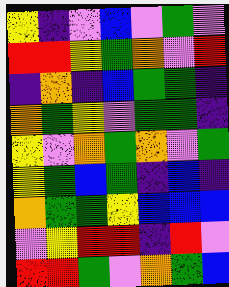[["yellow", "indigo", "violet", "blue", "violet", "green", "violet"], ["red", "red", "yellow", "green", "orange", "violet", "red"], ["indigo", "orange", "indigo", "blue", "green", "green", "indigo"], ["orange", "green", "yellow", "violet", "green", "green", "indigo"], ["yellow", "violet", "orange", "green", "orange", "violet", "green"], ["yellow", "green", "blue", "green", "indigo", "blue", "indigo"], ["orange", "green", "green", "yellow", "blue", "blue", "blue"], ["violet", "yellow", "red", "red", "indigo", "red", "violet"], ["red", "red", "green", "violet", "orange", "green", "blue"]]